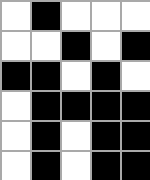[["white", "black", "white", "white", "white"], ["white", "white", "black", "white", "black"], ["black", "black", "white", "black", "white"], ["white", "black", "black", "black", "black"], ["white", "black", "white", "black", "black"], ["white", "black", "white", "black", "black"]]